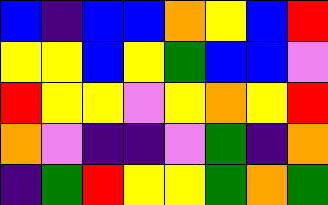[["blue", "indigo", "blue", "blue", "orange", "yellow", "blue", "red"], ["yellow", "yellow", "blue", "yellow", "green", "blue", "blue", "violet"], ["red", "yellow", "yellow", "violet", "yellow", "orange", "yellow", "red"], ["orange", "violet", "indigo", "indigo", "violet", "green", "indigo", "orange"], ["indigo", "green", "red", "yellow", "yellow", "green", "orange", "green"]]